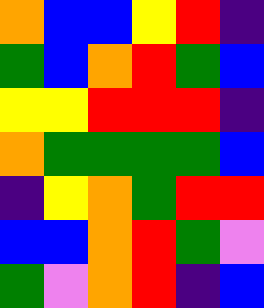[["orange", "blue", "blue", "yellow", "red", "indigo"], ["green", "blue", "orange", "red", "green", "blue"], ["yellow", "yellow", "red", "red", "red", "indigo"], ["orange", "green", "green", "green", "green", "blue"], ["indigo", "yellow", "orange", "green", "red", "red"], ["blue", "blue", "orange", "red", "green", "violet"], ["green", "violet", "orange", "red", "indigo", "blue"]]